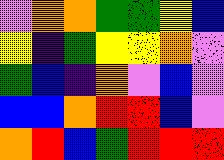[["violet", "orange", "orange", "green", "green", "yellow", "blue"], ["yellow", "indigo", "green", "yellow", "yellow", "orange", "violet"], ["green", "blue", "indigo", "orange", "violet", "blue", "violet"], ["blue", "blue", "orange", "red", "red", "blue", "violet"], ["orange", "red", "blue", "green", "red", "red", "red"]]